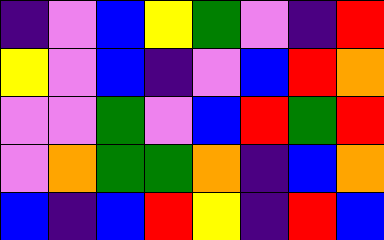[["indigo", "violet", "blue", "yellow", "green", "violet", "indigo", "red"], ["yellow", "violet", "blue", "indigo", "violet", "blue", "red", "orange"], ["violet", "violet", "green", "violet", "blue", "red", "green", "red"], ["violet", "orange", "green", "green", "orange", "indigo", "blue", "orange"], ["blue", "indigo", "blue", "red", "yellow", "indigo", "red", "blue"]]